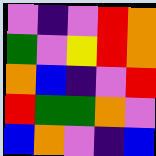[["violet", "indigo", "violet", "red", "orange"], ["green", "violet", "yellow", "red", "orange"], ["orange", "blue", "indigo", "violet", "red"], ["red", "green", "green", "orange", "violet"], ["blue", "orange", "violet", "indigo", "blue"]]